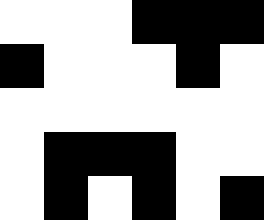[["white", "white", "white", "black", "black", "black"], ["black", "white", "white", "white", "black", "white"], ["white", "white", "white", "white", "white", "white"], ["white", "black", "black", "black", "white", "white"], ["white", "black", "white", "black", "white", "black"]]